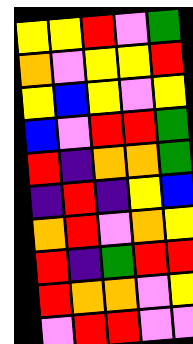[["yellow", "yellow", "red", "violet", "green"], ["orange", "violet", "yellow", "yellow", "red"], ["yellow", "blue", "yellow", "violet", "yellow"], ["blue", "violet", "red", "red", "green"], ["red", "indigo", "orange", "orange", "green"], ["indigo", "red", "indigo", "yellow", "blue"], ["orange", "red", "violet", "orange", "yellow"], ["red", "indigo", "green", "red", "red"], ["red", "orange", "orange", "violet", "yellow"], ["violet", "red", "red", "violet", "violet"]]